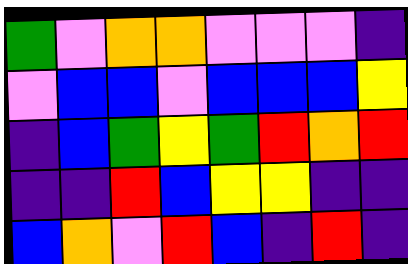[["green", "violet", "orange", "orange", "violet", "violet", "violet", "indigo"], ["violet", "blue", "blue", "violet", "blue", "blue", "blue", "yellow"], ["indigo", "blue", "green", "yellow", "green", "red", "orange", "red"], ["indigo", "indigo", "red", "blue", "yellow", "yellow", "indigo", "indigo"], ["blue", "orange", "violet", "red", "blue", "indigo", "red", "indigo"]]